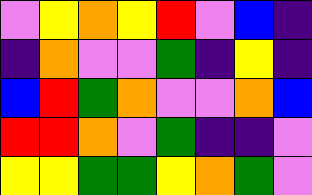[["violet", "yellow", "orange", "yellow", "red", "violet", "blue", "indigo"], ["indigo", "orange", "violet", "violet", "green", "indigo", "yellow", "indigo"], ["blue", "red", "green", "orange", "violet", "violet", "orange", "blue"], ["red", "red", "orange", "violet", "green", "indigo", "indigo", "violet"], ["yellow", "yellow", "green", "green", "yellow", "orange", "green", "violet"]]